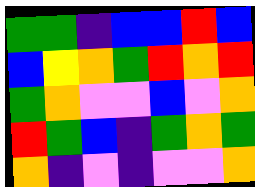[["green", "green", "indigo", "blue", "blue", "red", "blue"], ["blue", "yellow", "orange", "green", "red", "orange", "red"], ["green", "orange", "violet", "violet", "blue", "violet", "orange"], ["red", "green", "blue", "indigo", "green", "orange", "green"], ["orange", "indigo", "violet", "indigo", "violet", "violet", "orange"]]